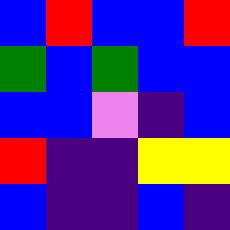[["blue", "red", "blue", "blue", "red"], ["green", "blue", "green", "blue", "blue"], ["blue", "blue", "violet", "indigo", "blue"], ["red", "indigo", "indigo", "yellow", "yellow"], ["blue", "indigo", "indigo", "blue", "indigo"]]